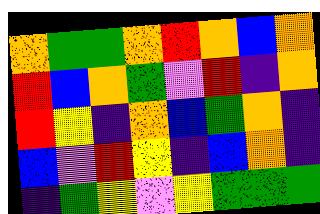[["orange", "green", "green", "orange", "red", "orange", "blue", "orange"], ["red", "blue", "orange", "green", "violet", "red", "indigo", "orange"], ["red", "yellow", "indigo", "orange", "blue", "green", "orange", "indigo"], ["blue", "violet", "red", "yellow", "indigo", "blue", "orange", "indigo"], ["indigo", "green", "yellow", "violet", "yellow", "green", "green", "green"]]